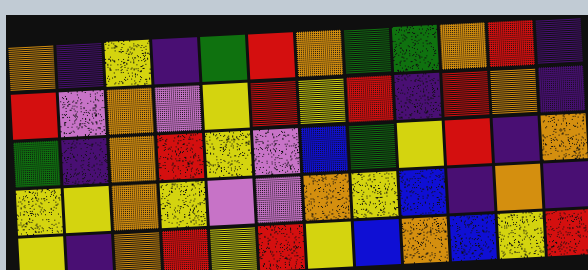[["orange", "indigo", "yellow", "indigo", "green", "red", "orange", "green", "green", "orange", "red", "indigo"], ["red", "violet", "orange", "violet", "yellow", "red", "yellow", "red", "indigo", "red", "orange", "indigo"], ["green", "indigo", "orange", "red", "yellow", "violet", "blue", "green", "yellow", "red", "indigo", "orange"], ["yellow", "yellow", "orange", "yellow", "violet", "violet", "orange", "yellow", "blue", "indigo", "orange", "indigo"], ["yellow", "indigo", "orange", "red", "yellow", "red", "yellow", "blue", "orange", "blue", "yellow", "red"]]